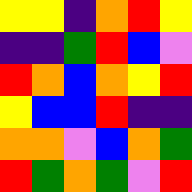[["yellow", "yellow", "indigo", "orange", "red", "yellow"], ["indigo", "indigo", "green", "red", "blue", "violet"], ["red", "orange", "blue", "orange", "yellow", "red"], ["yellow", "blue", "blue", "red", "indigo", "indigo"], ["orange", "orange", "violet", "blue", "orange", "green"], ["red", "green", "orange", "green", "violet", "red"]]